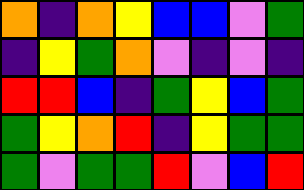[["orange", "indigo", "orange", "yellow", "blue", "blue", "violet", "green"], ["indigo", "yellow", "green", "orange", "violet", "indigo", "violet", "indigo"], ["red", "red", "blue", "indigo", "green", "yellow", "blue", "green"], ["green", "yellow", "orange", "red", "indigo", "yellow", "green", "green"], ["green", "violet", "green", "green", "red", "violet", "blue", "red"]]